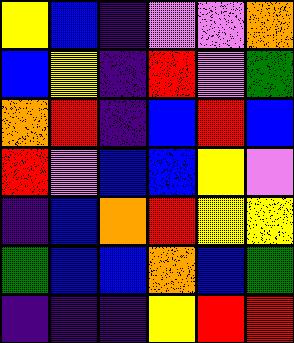[["yellow", "blue", "indigo", "violet", "violet", "orange"], ["blue", "yellow", "indigo", "red", "violet", "green"], ["orange", "red", "indigo", "blue", "red", "blue"], ["red", "violet", "blue", "blue", "yellow", "violet"], ["indigo", "blue", "orange", "red", "yellow", "yellow"], ["green", "blue", "blue", "orange", "blue", "green"], ["indigo", "indigo", "indigo", "yellow", "red", "red"]]